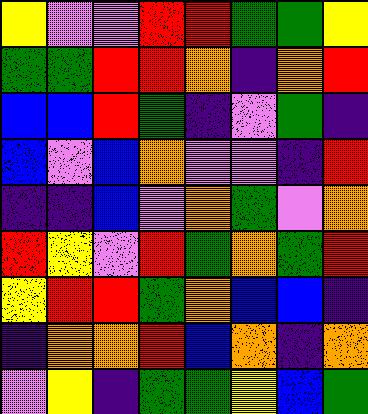[["yellow", "violet", "violet", "red", "red", "green", "green", "yellow"], ["green", "green", "red", "red", "orange", "indigo", "orange", "red"], ["blue", "blue", "red", "green", "indigo", "violet", "green", "indigo"], ["blue", "violet", "blue", "orange", "violet", "violet", "indigo", "red"], ["indigo", "indigo", "blue", "violet", "orange", "green", "violet", "orange"], ["red", "yellow", "violet", "red", "green", "orange", "green", "red"], ["yellow", "red", "red", "green", "orange", "blue", "blue", "indigo"], ["indigo", "orange", "orange", "red", "blue", "orange", "indigo", "orange"], ["violet", "yellow", "indigo", "green", "green", "yellow", "blue", "green"]]